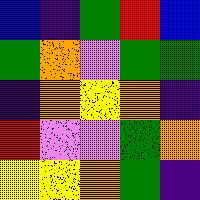[["blue", "indigo", "green", "red", "blue"], ["green", "orange", "violet", "green", "green"], ["indigo", "orange", "yellow", "orange", "indigo"], ["red", "violet", "violet", "green", "orange"], ["yellow", "yellow", "orange", "green", "indigo"]]